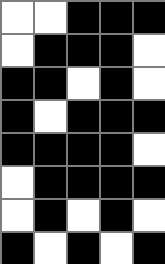[["white", "white", "black", "black", "black"], ["white", "black", "black", "black", "white"], ["black", "black", "white", "black", "white"], ["black", "white", "black", "black", "black"], ["black", "black", "black", "black", "white"], ["white", "black", "black", "black", "black"], ["white", "black", "white", "black", "white"], ["black", "white", "black", "white", "black"]]